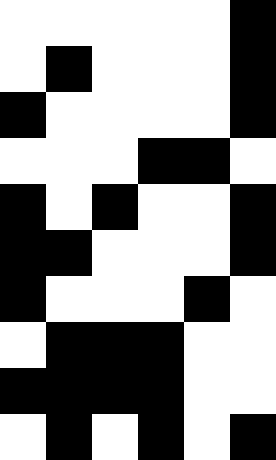[["white", "white", "white", "white", "white", "black"], ["white", "black", "white", "white", "white", "black"], ["black", "white", "white", "white", "white", "black"], ["white", "white", "white", "black", "black", "white"], ["black", "white", "black", "white", "white", "black"], ["black", "black", "white", "white", "white", "black"], ["black", "white", "white", "white", "black", "white"], ["white", "black", "black", "black", "white", "white"], ["black", "black", "black", "black", "white", "white"], ["white", "black", "white", "black", "white", "black"]]